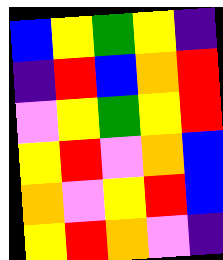[["blue", "yellow", "green", "yellow", "indigo"], ["indigo", "red", "blue", "orange", "red"], ["violet", "yellow", "green", "yellow", "red"], ["yellow", "red", "violet", "orange", "blue"], ["orange", "violet", "yellow", "red", "blue"], ["yellow", "red", "orange", "violet", "indigo"]]